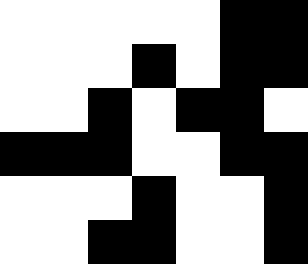[["white", "white", "white", "white", "white", "black", "black"], ["white", "white", "white", "black", "white", "black", "black"], ["white", "white", "black", "white", "black", "black", "white"], ["black", "black", "black", "white", "white", "black", "black"], ["white", "white", "white", "black", "white", "white", "black"], ["white", "white", "black", "black", "white", "white", "black"]]